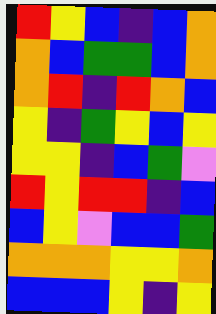[["red", "yellow", "blue", "indigo", "blue", "orange"], ["orange", "blue", "green", "green", "blue", "orange"], ["orange", "red", "indigo", "red", "orange", "blue"], ["yellow", "indigo", "green", "yellow", "blue", "yellow"], ["yellow", "yellow", "indigo", "blue", "green", "violet"], ["red", "yellow", "red", "red", "indigo", "blue"], ["blue", "yellow", "violet", "blue", "blue", "green"], ["orange", "orange", "orange", "yellow", "yellow", "orange"], ["blue", "blue", "blue", "yellow", "indigo", "yellow"]]